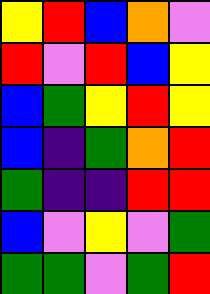[["yellow", "red", "blue", "orange", "violet"], ["red", "violet", "red", "blue", "yellow"], ["blue", "green", "yellow", "red", "yellow"], ["blue", "indigo", "green", "orange", "red"], ["green", "indigo", "indigo", "red", "red"], ["blue", "violet", "yellow", "violet", "green"], ["green", "green", "violet", "green", "red"]]